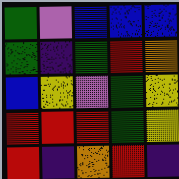[["green", "violet", "blue", "blue", "blue"], ["green", "indigo", "green", "red", "orange"], ["blue", "yellow", "violet", "green", "yellow"], ["red", "red", "red", "green", "yellow"], ["red", "indigo", "orange", "red", "indigo"]]